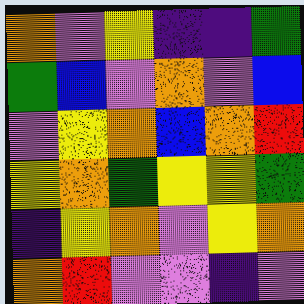[["orange", "violet", "yellow", "indigo", "indigo", "green"], ["green", "blue", "violet", "orange", "violet", "blue"], ["violet", "yellow", "orange", "blue", "orange", "red"], ["yellow", "orange", "green", "yellow", "yellow", "green"], ["indigo", "yellow", "orange", "violet", "yellow", "orange"], ["orange", "red", "violet", "violet", "indigo", "violet"]]